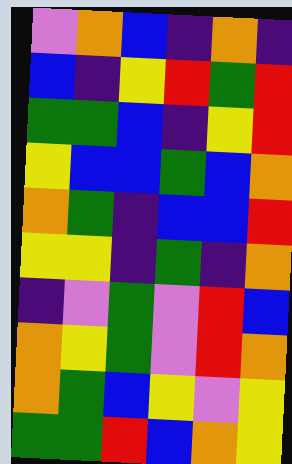[["violet", "orange", "blue", "indigo", "orange", "indigo"], ["blue", "indigo", "yellow", "red", "green", "red"], ["green", "green", "blue", "indigo", "yellow", "red"], ["yellow", "blue", "blue", "green", "blue", "orange"], ["orange", "green", "indigo", "blue", "blue", "red"], ["yellow", "yellow", "indigo", "green", "indigo", "orange"], ["indigo", "violet", "green", "violet", "red", "blue"], ["orange", "yellow", "green", "violet", "red", "orange"], ["orange", "green", "blue", "yellow", "violet", "yellow"], ["green", "green", "red", "blue", "orange", "yellow"]]